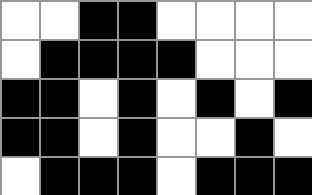[["white", "white", "black", "black", "white", "white", "white", "white"], ["white", "black", "black", "black", "black", "white", "white", "white"], ["black", "black", "white", "black", "white", "black", "white", "black"], ["black", "black", "white", "black", "white", "white", "black", "white"], ["white", "black", "black", "black", "white", "black", "black", "black"]]